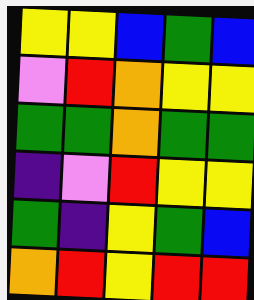[["yellow", "yellow", "blue", "green", "blue"], ["violet", "red", "orange", "yellow", "yellow"], ["green", "green", "orange", "green", "green"], ["indigo", "violet", "red", "yellow", "yellow"], ["green", "indigo", "yellow", "green", "blue"], ["orange", "red", "yellow", "red", "red"]]